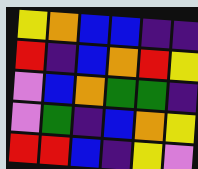[["yellow", "orange", "blue", "blue", "indigo", "indigo"], ["red", "indigo", "blue", "orange", "red", "yellow"], ["violet", "blue", "orange", "green", "green", "indigo"], ["violet", "green", "indigo", "blue", "orange", "yellow"], ["red", "red", "blue", "indigo", "yellow", "violet"]]